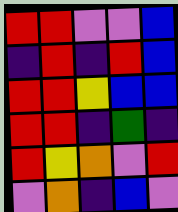[["red", "red", "violet", "violet", "blue"], ["indigo", "red", "indigo", "red", "blue"], ["red", "red", "yellow", "blue", "blue"], ["red", "red", "indigo", "green", "indigo"], ["red", "yellow", "orange", "violet", "red"], ["violet", "orange", "indigo", "blue", "violet"]]